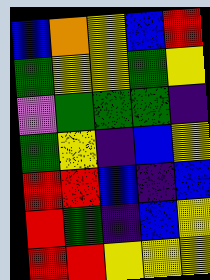[["blue", "orange", "yellow", "blue", "red"], ["green", "yellow", "yellow", "green", "yellow"], ["violet", "green", "green", "green", "indigo"], ["green", "yellow", "indigo", "blue", "yellow"], ["red", "red", "blue", "indigo", "blue"], ["red", "green", "indigo", "blue", "yellow"], ["red", "red", "yellow", "yellow", "yellow"]]